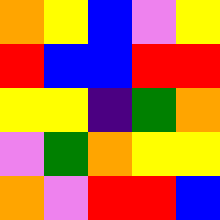[["orange", "yellow", "blue", "violet", "yellow"], ["red", "blue", "blue", "red", "red"], ["yellow", "yellow", "indigo", "green", "orange"], ["violet", "green", "orange", "yellow", "yellow"], ["orange", "violet", "red", "red", "blue"]]